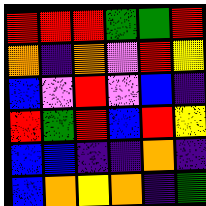[["red", "red", "red", "green", "green", "red"], ["orange", "indigo", "orange", "violet", "red", "yellow"], ["blue", "violet", "red", "violet", "blue", "indigo"], ["red", "green", "red", "blue", "red", "yellow"], ["blue", "blue", "indigo", "indigo", "orange", "indigo"], ["blue", "orange", "yellow", "orange", "indigo", "green"]]